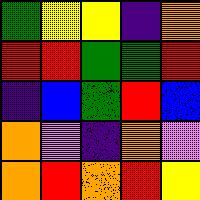[["green", "yellow", "yellow", "indigo", "orange"], ["red", "red", "green", "green", "red"], ["indigo", "blue", "green", "red", "blue"], ["orange", "violet", "indigo", "orange", "violet"], ["orange", "red", "orange", "red", "yellow"]]